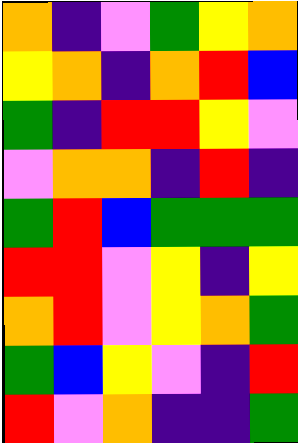[["orange", "indigo", "violet", "green", "yellow", "orange"], ["yellow", "orange", "indigo", "orange", "red", "blue"], ["green", "indigo", "red", "red", "yellow", "violet"], ["violet", "orange", "orange", "indigo", "red", "indigo"], ["green", "red", "blue", "green", "green", "green"], ["red", "red", "violet", "yellow", "indigo", "yellow"], ["orange", "red", "violet", "yellow", "orange", "green"], ["green", "blue", "yellow", "violet", "indigo", "red"], ["red", "violet", "orange", "indigo", "indigo", "green"]]